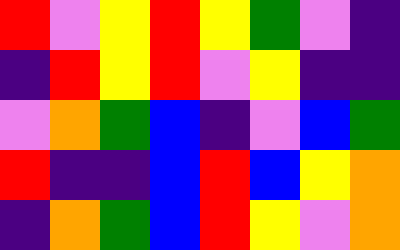[["red", "violet", "yellow", "red", "yellow", "green", "violet", "indigo"], ["indigo", "red", "yellow", "red", "violet", "yellow", "indigo", "indigo"], ["violet", "orange", "green", "blue", "indigo", "violet", "blue", "green"], ["red", "indigo", "indigo", "blue", "red", "blue", "yellow", "orange"], ["indigo", "orange", "green", "blue", "red", "yellow", "violet", "orange"]]